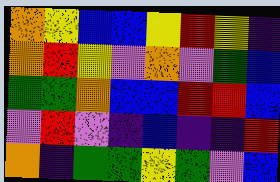[["orange", "yellow", "blue", "blue", "yellow", "red", "yellow", "indigo"], ["orange", "red", "yellow", "violet", "orange", "violet", "green", "blue"], ["green", "green", "orange", "blue", "blue", "red", "red", "blue"], ["violet", "red", "violet", "indigo", "blue", "indigo", "indigo", "red"], ["orange", "indigo", "green", "green", "yellow", "green", "violet", "blue"]]